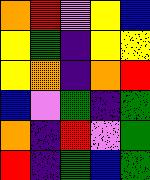[["orange", "red", "violet", "yellow", "blue"], ["yellow", "green", "indigo", "yellow", "yellow"], ["yellow", "orange", "indigo", "orange", "red"], ["blue", "violet", "green", "indigo", "green"], ["orange", "indigo", "red", "violet", "green"], ["red", "indigo", "green", "blue", "green"]]